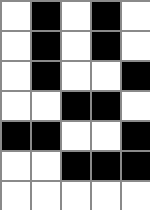[["white", "black", "white", "black", "white"], ["white", "black", "white", "black", "white"], ["white", "black", "white", "white", "black"], ["white", "white", "black", "black", "white"], ["black", "black", "white", "white", "black"], ["white", "white", "black", "black", "black"], ["white", "white", "white", "white", "white"]]